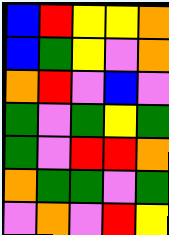[["blue", "red", "yellow", "yellow", "orange"], ["blue", "green", "yellow", "violet", "orange"], ["orange", "red", "violet", "blue", "violet"], ["green", "violet", "green", "yellow", "green"], ["green", "violet", "red", "red", "orange"], ["orange", "green", "green", "violet", "green"], ["violet", "orange", "violet", "red", "yellow"]]